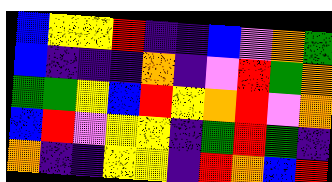[["blue", "yellow", "yellow", "red", "indigo", "indigo", "blue", "violet", "orange", "green"], ["blue", "indigo", "indigo", "indigo", "orange", "indigo", "violet", "red", "green", "orange"], ["green", "green", "yellow", "blue", "red", "yellow", "orange", "red", "violet", "orange"], ["blue", "red", "violet", "yellow", "yellow", "indigo", "green", "red", "green", "indigo"], ["orange", "indigo", "indigo", "yellow", "yellow", "indigo", "red", "orange", "blue", "red"]]